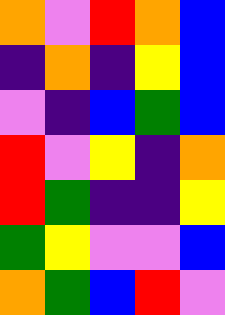[["orange", "violet", "red", "orange", "blue"], ["indigo", "orange", "indigo", "yellow", "blue"], ["violet", "indigo", "blue", "green", "blue"], ["red", "violet", "yellow", "indigo", "orange"], ["red", "green", "indigo", "indigo", "yellow"], ["green", "yellow", "violet", "violet", "blue"], ["orange", "green", "blue", "red", "violet"]]